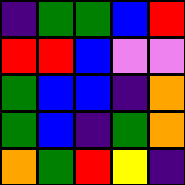[["indigo", "green", "green", "blue", "red"], ["red", "red", "blue", "violet", "violet"], ["green", "blue", "blue", "indigo", "orange"], ["green", "blue", "indigo", "green", "orange"], ["orange", "green", "red", "yellow", "indigo"]]